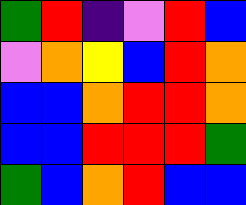[["green", "red", "indigo", "violet", "red", "blue"], ["violet", "orange", "yellow", "blue", "red", "orange"], ["blue", "blue", "orange", "red", "red", "orange"], ["blue", "blue", "red", "red", "red", "green"], ["green", "blue", "orange", "red", "blue", "blue"]]